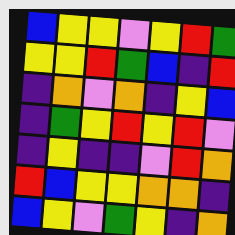[["blue", "yellow", "yellow", "violet", "yellow", "red", "green"], ["yellow", "yellow", "red", "green", "blue", "indigo", "red"], ["indigo", "orange", "violet", "orange", "indigo", "yellow", "blue"], ["indigo", "green", "yellow", "red", "yellow", "red", "violet"], ["indigo", "yellow", "indigo", "indigo", "violet", "red", "orange"], ["red", "blue", "yellow", "yellow", "orange", "orange", "indigo"], ["blue", "yellow", "violet", "green", "yellow", "indigo", "orange"]]